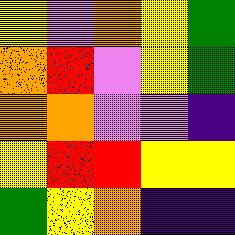[["yellow", "violet", "orange", "yellow", "green"], ["orange", "red", "violet", "yellow", "green"], ["orange", "orange", "violet", "violet", "indigo"], ["yellow", "red", "red", "yellow", "yellow"], ["green", "yellow", "orange", "indigo", "indigo"]]